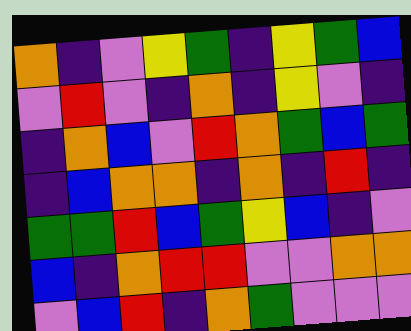[["orange", "indigo", "violet", "yellow", "green", "indigo", "yellow", "green", "blue"], ["violet", "red", "violet", "indigo", "orange", "indigo", "yellow", "violet", "indigo"], ["indigo", "orange", "blue", "violet", "red", "orange", "green", "blue", "green"], ["indigo", "blue", "orange", "orange", "indigo", "orange", "indigo", "red", "indigo"], ["green", "green", "red", "blue", "green", "yellow", "blue", "indigo", "violet"], ["blue", "indigo", "orange", "red", "red", "violet", "violet", "orange", "orange"], ["violet", "blue", "red", "indigo", "orange", "green", "violet", "violet", "violet"]]